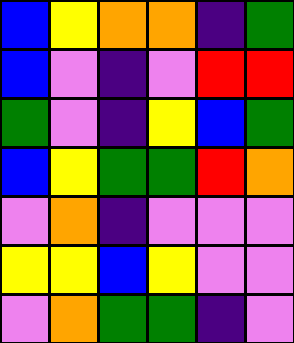[["blue", "yellow", "orange", "orange", "indigo", "green"], ["blue", "violet", "indigo", "violet", "red", "red"], ["green", "violet", "indigo", "yellow", "blue", "green"], ["blue", "yellow", "green", "green", "red", "orange"], ["violet", "orange", "indigo", "violet", "violet", "violet"], ["yellow", "yellow", "blue", "yellow", "violet", "violet"], ["violet", "orange", "green", "green", "indigo", "violet"]]